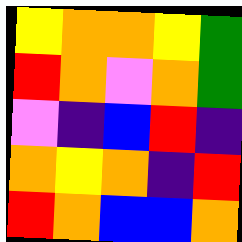[["yellow", "orange", "orange", "yellow", "green"], ["red", "orange", "violet", "orange", "green"], ["violet", "indigo", "blue", "red", "indigo"], ["orange", "yellow", "orange", "indigo", "red"], ["red", "orange", "blue", "blue", "orange"]]